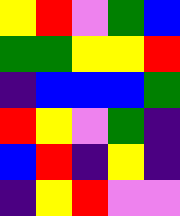[["yellow", "red", "violet", "green", "blue"], ["green", "green", "yellow", "yellow", "red"], ["indigo", "blue", "blue", "blue", "green"], ["red", "yellow", "violet", "green", "indigo"], ["blue", "red", "indigo", "yellow", "indigo"], ["indigo", "yellow", "red", "violet", "violet"]]